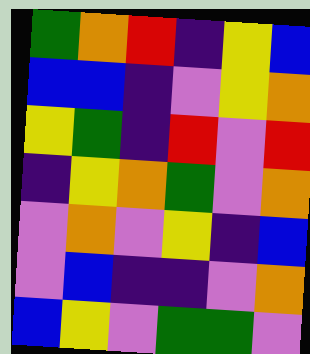[["green", "orange", "red", "indigo", "yellow", "blue"], ["blue", "blue", "indigo", "violet", "yellow", "orange"], ["yellow", "green", "indigo", "red", "violet", "red"], ["indigo", "yellow", "orange", "green", "violet", "orange"], ["violet", "orange", "violet", "yellow", "indigo", "blue"], ["violet", "blue", "indigo", "indigo", "violet", "orange"], ["blue", "yellow", "violet", "green", "green", "violet"]]